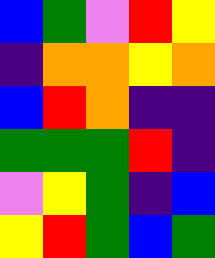[["blue", "green", "violet", "red", "yellow"], ["indigo", "orange", "orange", "yellow", "orange"], ["blue", "red", "orange", "indigo", "indigo"], ["green", "green", "green", "red", "indigo"], ["violet", "yellow", "green", "indigo", "blue"], ["yellow", "red", "green", "blue", "green"]]